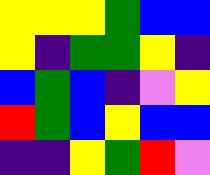[["yellow", "yellow", "yellow", "green", "blue", "blue"], ["yellow", "indigo", "green", "green", "yellow", "indigo"], ["blue", "green", "blue", "indigo", "violet", "yellow"], ["red", "green", "blue", "yellow", "blue", "blue"], ["indigo", "indigo", "yellow", "green", "red", "violet"]]